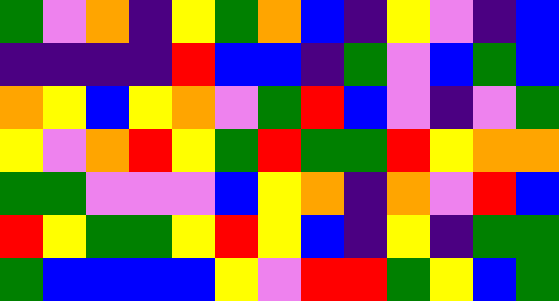[["green", "violet", "orange", "indigo", "yellow", "green", "orange", "blue", "indigo", "yellow", "violet", "indigo", "blue"], ["indigo", "indigo", "indigo", "indigo", "red", "blue", "blue", "indigo", "green", "violet", "blue", "green", "blue"], ["orange", "yellow", "blue", "yellow", "orange", "violet", "green", "red", "blue", "violet", "indigo", "violet", "green"], ["yellow", "violet", "orange", "red", "yellow", "green", "red", "green", "green", "red", "yellow", "orange", "orange"], ["green", "green", "violet", "violet", "violet", "blue", "yellow", "orange", "indigo", "orange", "violet", "red", "blue"], ["red", "yellow", "green", "green", "yellow", "red", "yellow", "blue", "indigo", "yellow", "indigo", "green", "green"], ["green", "blue", "blue", "blue", "blue", "yellow", "violet", "red", "red", "green", "yellow", "blue", "green"]]